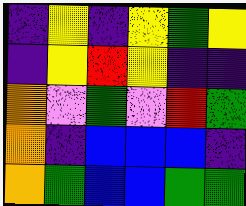[["indigo", "yellow", "indigo", "yellow", "green", "yellow"], ["indigo", "yellow", "red", "yellow", "indigo", "indigo"], ["orange", "violet", "green", "violet", "red", "green"], ["orange", "indigo", "blue", "blue", "blue", "indigo"], ["orange", "green", "blue", "blue", "green", "green"]]